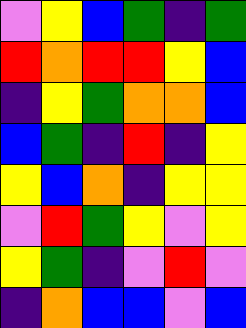[["violet", "yellow", "blue", "green", "indigo", "green"], ["red", "orange", "red", "red", "yellow", "blue"], ["indigo", "yellow", "green", "orange", "orange", "blue"], ["blue", "green", "indigo", "red", "indigo", "yellow"], ["yellow", "blue", "orange", "indigo", "yellow", "yellow"], ["violet", "red", "green", "yellow", "violet", "yellow"], ["yellow", "green", "indigo", "violet", "red", "violet"], ["indigo", "orange", "blue", "blue", "violet", "blue"]]